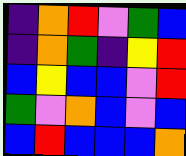[["indigo", "orange", "red", "violet", "green", "blue"], ["indigo", "orange", "green", "indigo", "yellow", "red"], ["blue", "yellow", "blue", "blue", "violet", "red"], ["green", "violet", "orange", "blue", "violet", "blue"], ["blue", "red", "blue", "blue", "blue", "orange"]]